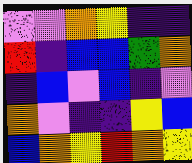[["violet", "violet", "orange", "yellow", "indigo", "indigo"], ["red", "indigo", "blue", "blue", "green", "orange"], ["indigo", "blue", "violet", "blue", "indigo", "violet"], ["orange", "violet", "indigo", "indigo", "yellow", "blue"], ["blue", "orange", "yellow", "red", "orange", "yellow"]]